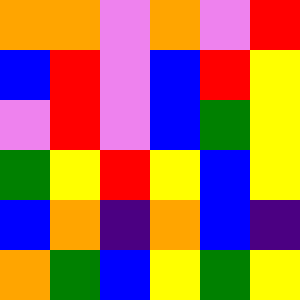[["orange", "orange", "violet", "orange", "violet", "red"], ["blue", "red", "violet", "blue", "red", "yellow"], ["violet", "red", "violet", "blue", "green", "yellow"], ["green", "yellow", "red", "yellow", "blue", "yellow"], ["blue", "orange", "indigo", "orange", "blue", "indigo"], ["orange", "green", "blue", "yellow", "green", "yellow"]]